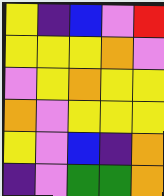[["yellow", "indigo", "blue", "violet", "red"], ["yellow", "yellow", "yellow", "orange", "violet"], ["violet", "yellow", "orange", "yellow", "yellow"], ["orange", "violet", "yellow", "yellow", "yellow"], ["yellow", "violet", "blue", "indigo", "orange"], ["indigo", "violet", "green", "green", "orange"]]